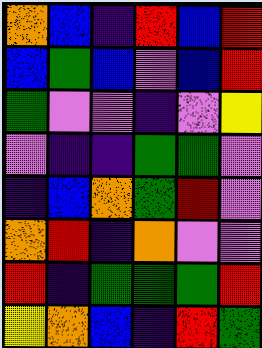[["orange", "blue", "indigo", "red", "blue", "red"], ["blue", "green", "blue", "violet", "blue", "red"], ["green", "violet", "violet", "indigo", "violet", "yellow"], ["violet", "indigo", "indigo", "green", "green", "violet"], ["indigo", "blue", "orange", "green", "red", "violet"], ["orange", "red", "indigo", "orange", "violet", "violet"], ["red", "indigo", "green", "green", "green", "red"], ["yellow", "orange", "blue", "indigo", "red", "green"]]